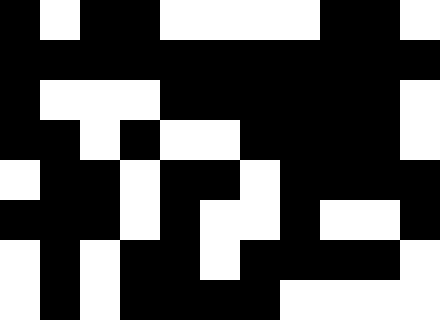[["black", "white", "black", "black", "white", "white", "white", "white", "black", "black", "white"], ["black", "black", "black", "black", "black", "black", "black", "black", "black", "black", "black"], ["black", "white", "white", "white", "black", "black", "black", "black", "black", "black", "white"], ["black", "black", "white", "black", "white", "white", "black", "black", "black", "black", "white"], ["white", "black", "black", "white", "black", "black", "white", "black", "black", "black", "black"], ["black", "black", "black", "white", "black", "white", "white", "black", "white", "white", "black"], ["white", "black", "white", "black", "black", "white", "black", "black", "black", "black", "white"], ["white", "black", "white", "black", "black", "black", "black", "white", "white", "white", "white"]]